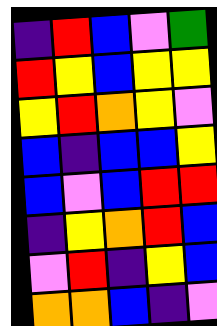[["indigo", "red", "blue", "violet", "green"], ["red", "yellow", "blue", "yellow", "yellow"], ["yellow", "red", "orange", "yellow", "violet"], ["blue", "indigo", "blue", "blue", "yellow"], ["blue", "violet", "blue", "red", "red"], ["indigo", "yellow", "orange", "red", "blue"], ["violet", "red", "indigo", "yellow", "blue"], ["orange", "orange", "blue", "indigo", "violet"]]